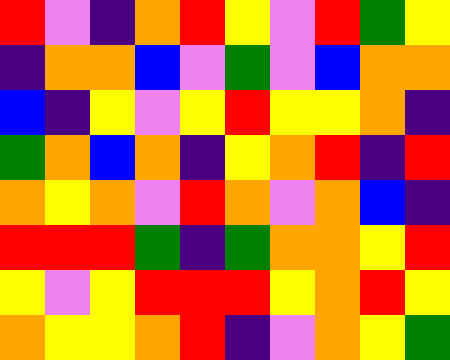[["red", "violet", "indigo", "orange", "red", "yellow", "violet", "red", "green", "yellow"], ["indigo", "orange", "orange", "blue", "violet", "green", "violet", "blue", "orange", "orange"], ["blue", "indigo", "yellow", "violet", "yellow", "red", "yellow", "yellow", "orange", "indigo"], ["green", "orange", "blue", "orange", "indigo", "yellow", "orange", "red", "indigo", "red"], ["orange", "yellow", "orange", "violet", "red", "orange", "violet", "orange", "blue", "indigo"], ["red", "red", "red", "green", "indigo", "green", "orange", "orange", "yellow", "red"], ["yellow", "violet", "yellow", "red", "red", "red", "yellow", "orange", "red", "yellow"], ["orange", "yellow", "yellow", "orange", "red", "indigo", "violet", "orange", "yellow", "green"]]